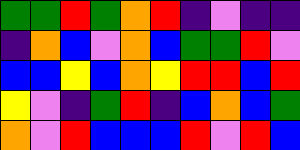[["green", "green", "red", "green", "orange", "red", "indigo", "violet", "indigo", "indigo"], ["indigo", "orange", "blue", "violet", "orange", "blue", "green", "green", "red", "violet"], ["blue", "blue", "yellow", "blue", "orange", "yellow", "red", "red", "blue", "red"], ["yellow", "violet", "indigo", "green", "red", "indigo", "blue", "orange", "blue", "green"], ["orange", "violet", "red", "blue", "blue", "blue", "red", "violet", "red", "blue"]]